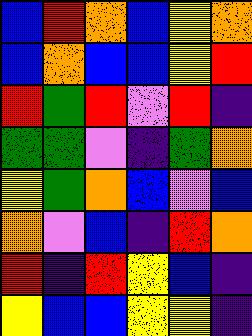[["blue", "red", "orange", "blue", "yellow", "orange"], ["blue", "orange", "blue", "blue", "yellow", "red"], ["red", "green", "red", "violet", "red", "indigo"], ["green", "green", "violet", "indigo", "green", "orange"], ["yellow", "green", "orange", "blue", "violet", "blue"], ["orange", "violet", "blue", "indigo", "red", "orange"], ["red", "indigo", "red", "yellow", "blue", "indigo"], ["yellow", "blue", "blue", "yellow", "yellow", "indigo"]]